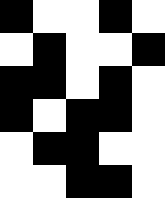[["black", "white", "white", "black", "white"], ["white", "black", "white", "white", "black"], ["black", "black", "white", "black", "white"], ["black", "white", "black", "black", "white"], ["white", "black", "black", "white", "white"], ["white", "white", "black", "black", "white"]]